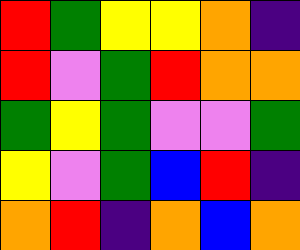[["red", "green", "yellow", "yellow", "orange", "indigo"], ["red", "violet", "green", "red", "orange", "orange"], ["green", "yellow", "green", "violet", "violet", "green"], ["yellow", "violet", "green", "blue", "red", "indigo"], ["orange", "red", "indigo", "orange", "blue", "orange"]]